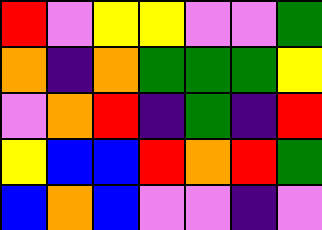[["red", "violet", "yellow", "yellow", "violet", "violet", "green"], ["orange", "indigo", "orange", "green", "green", "green", "yellow"], ["violet", "orange", "red", "indigo", "green", "indigo", "red"], ["yellow", "blue", "blue", "red", "orange", "red", "green"], ["blue", "orange", "blue", "violet", "violet", "indigo", "violet"]]